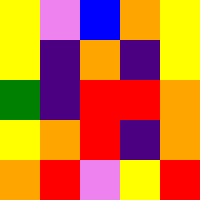[["yellow", "violet", "blue", "orange", "yellow"], ["yellow", "indigo", "orange", "indigo", "yellow"], ["green", "indigo", "red", "red", "orange"], ["yellow", "orange", "red", "indigo", "orange"], ["orange", "red", "violet", "yellow", "red"]]